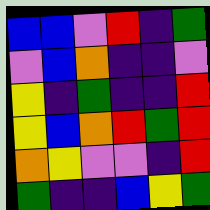[["blue", "blue", "violet", "red", "indigo", "green"], ["violet", "blue", "orange", "indigo", "indigo", "violet"], ["yellow", "indigo", "green", "indigo", "indigo", "red"], ["yellow", "blue", "orange", "red", "green", "red"], ["orange", "yellow", "violet", "violet", "indigo", "red"], ["green", "indigo", "indigo", "blue", "yellow", "green"]]